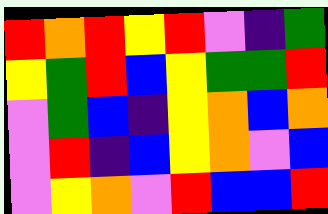[["red", "orange", "red", "yellow", "red", "violet", "indigo", "green"], ["yellow", "green", "red", "blue", "yellow", "green", "green", "red"], ["violet", "green", "blue", "indigo", "yellow", "orange", "blue", "orange"], ["violet", "red", "indigo", "blue", "yellow", "orange", "violet", "blue"], ["violet", "yellow", "orange", "violet", "red", "blue", "blue", "red"]]